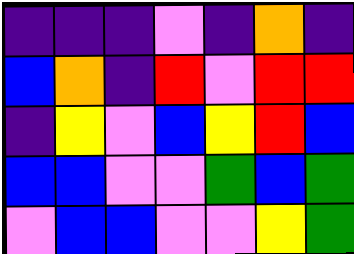[["indigo", "indigo", "indigo", "violet", "indigo", "orange", "indigo"], ["blue", "orange", "indigo", "red", "violet", "red", "red"], ["indigo", "yellow", "violet", "blue", "yellow", "red", "blue"], ["blue", "blue", "violet", "violet", "green", "blue", "green"], ["violet", "blue", "blue", "violet", "violet", "yellow", "green"]]